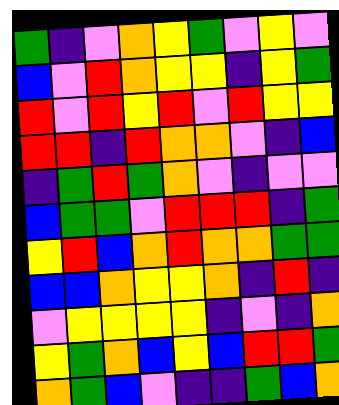[["green", "indigo", "violet", "orange", "yellow", "green", "violet", "yellow", "violet"], ["blue", "violet", "red", "orange", "yellow", "yellow", "indigo", "yellow", "green"], ["red", "violet", "red", "yellow", "red", "violet", "red", "yellow", "yellow"], ["red", "red", "indigo", "red", "orange", "orange", "violet", "indigo", "blue"], ["indigo", "green", "red", "green", "orange", "violet", "indigo", "violet", "violet"], ["blue", "green", "green", "violet", "red", "red", "red", "indigo", "green"], ["yellow", "red", "blue", "orange", "red", "orange", "orange", "green", "green"], ["blue", "blue", "orange", "yellow", "yellow", "orange", "indigo", "red", "indigo"], ["violet", "yellow", "yellow", "yellow", "yellow", "indigo", "violet", "indigo", "orange"], ["yellow", "green", "orange", "blue", "yellow", "blue", "red", "red", "green"], ["orange", "green", "blue", "violet", "indigo", "indigo", "green", "blue", "orange"]]